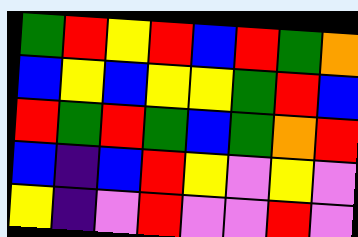[["green", "red", "yellow", "red", "blue", "red", "green", "orange"], ["blue", "yellow", "blue", "yellow", "yellow", "green", "red", "blue"], ["red", "green", "red", "green", "blue", "green", "orange", "red"], ["blue", "indigo", "blue", "red", "yellow", "violet", "yellow", "violet"], ["yellow", "indigo", "violet", "red", "violet", "violet", "red", "violet"]]